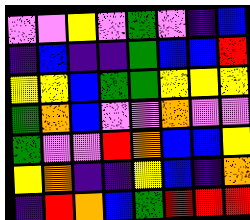[["violet", "violet", "yellow", "violet", "green", "violet", "indigo", "blue"], ["indigo", "blue", "indigo", "indigo", "green", "blue", "blue", "red"], ["yellow", "yellow", "blue", "green", "green", "yellow", "yellow", "yellow"], ["green", "orange", "blue", "violet", "violet", "orange", "violet", "violet"], ["green", "violet", "violet", "red", "orange", "blue", "blue", "yellow"], ["yellow", "orange", "indigo", "indigo", "yellow", "blue", "indigo", "orange"], ["indigo", "red", "orange", "blue", "green", "red", "red", "red"]]